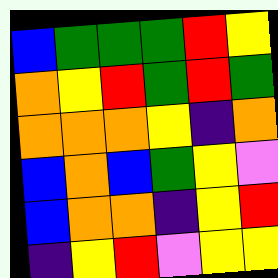[["blue", "green", "green", "green", "red", "yellow"], ["orange", "yellow", "red", "green", "red", "green"], ["orange", "orange", "orange", "yellow", "indigo", "orange"], ["blue", "orange", "blue", "green", "yellow", "violet"], ["blue", "orange", "orange", "indigo", "yellow", "red"], ["indigo", "yellow", "red", "violet", "yellow", "yellow"]]